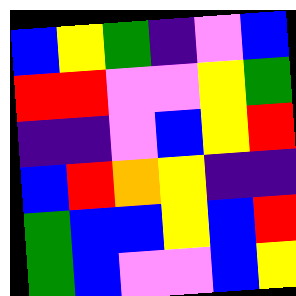[["blue", "yellow", "green", "indigo", "violet", "blue"], ["red", "red", "violet", "violet", "yellow", "green"], ["indigo", "indigo", "violet", "blue", "yellow", "red"], ["blue", "red", "orange", "yellow", "indigo", "indigo"], ["green", "blue", "blue", "yellow", "blue", "red"], ["green", "blue", "violet", "violet", "blue", "yellow"]]